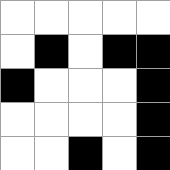[["white", "white", "white", "white", "white"], ["white", "black", "white", "black", "black"], ["black", "white", "white", "white", "black"], ["white", "white", "white", "white", "black"], ["white", "white", "black", "white", "black"]]